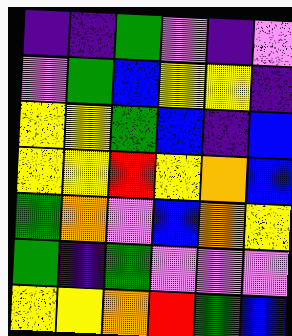[["indigo", "indigo", "green", "violet", "indigo", "violet"], ["violet", "green", "blue", "yellow", "yellow", "indigo"], ["yellow", "yellow", "green", "blue", "indigo", "blue"], ["yellow", "yellow", "red", "yellow", "orange", "blue"], ["green", "orange", "violet", "blue", "orange", "yellow"], ["green", "indigo", "green", "violet", "violet", "violet"], ["yellow", "yellow", "orange", "red", "green", "blue"]]